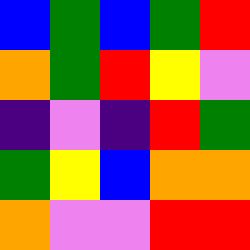[["blue", "green", "blue", "green", "red"], ["orange", "green", "red", "yellow", "violet"], ["indigo", "violet", "indigo", "red", "green"], ["green", "yellow", "blue", "orange", "orange"], ["orange", "violet", "violet", "red", "red"]]